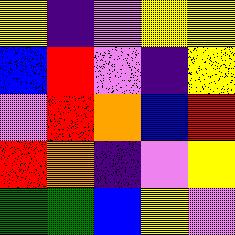[["yellow", "indigo", "violet", "yellow", "yellow"], ["blue", "red", "violet", "indigo", "yellow"], ["violet", "red", "orange", "blue", "red"], ["red", "orange", "indigo", "violet", "yellow"], ["green", "green", "blue", "yellow", "violet"]]